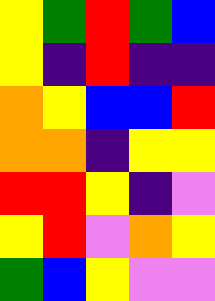[["yellow", "green", "red", "green", "blue"], ["yellow", "indigo", "red", "indigo", "indigo"], ["orange", "yellow", "blue", "blue", "red"], ["orange", "orange", "indigo", "yellow", "yellow"], ["red", "red", "yellow", "indigo", "violet"], ["yellow", "red", "violet", "orange", "yellow"], ["green", "blue", "yellow", "violet", "violet"]]